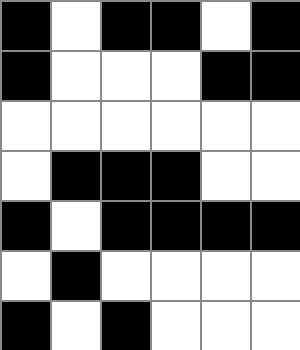[["black", "white", "black", "black", "white", "black"], ["black", "white", "white", "white", "black", "black"], ["white", "white", "white", "white", "white", "white"], ["white", "black", "black", "black", "white", "white"], ["black", "white", "black", "black", "black", "black"], ["white", "black", "white", "white", "white", "white"], ["black", "white", "black", "white", "white", "white"]]